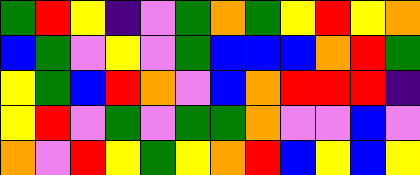[["green", "red", "yellow", "indigo", "violet", "green", "orange", "green", "yellow", "red", "yellow", "orange"], ["blue", "green", "violet", "yellow", "violet", "green", "blue", "blue", "blue", "orange", "red", "green"], ["yellow", "green", "blue", "red", "orange", "violet", "blue", "orange", "red", "red", "red", "indigo"], ["yellow", "red", "violet", "green", "violet", "green", "green", "orange", "violet", "violet", "blue", "violet"], ["orange", "violet", "red", "yellow", "green", "yellow", "orange", "red", "blue", "yellow", "blue", "yellow"]]